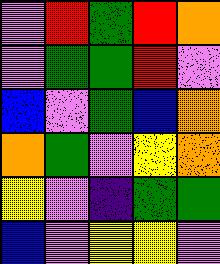[["violet", "red", "green", "red", "orange"], ["violet", "green", "green", "red", "violet"], ["blue", "violet", "green", "blue", "orange"], ["orange", "green", "violet", "yellow", "orange"], ["yellow", "violet", "indigo", "green", "green"], ["blue", "violet", "yellow", "yellow", "violet"]]